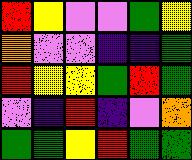[["red", "yellow", "violet", "violet", "green", "yellow"], ["orange", "violet", "violet", "indigo", "indigo", "green"], ["red", "yellow", "yellow", "green", "red", "green"], ["violet", "indigo", "red", "indigo", "violet", "orange"], ["green", "green", "yellow", "red", "green", "green"]]